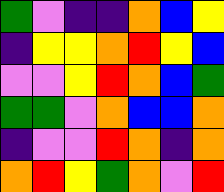[["green", "violet", "indigo", "indigo", "orange", "blue", "yellow"], ["indigo", "yellow", "yellow", "orange", "red", "yellow", "blue"], ["violet", "violet", "yellow", "red", "orange", "blue", "green"], ["green", "green", "violet", "orange", "blue", "blue", "orange"], ["indigo", "violet", "violet", "red", "orange", "indigo", "orange"], ["orange", "red", "yellow", "green", "orange", "violet", "red"]]